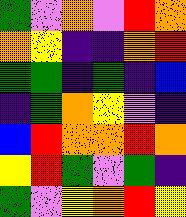[["green", "violet", "orange", "violet", "red", "orange"], ["orange", "yellow", "indigo", "indigo", "orange", "red"], ["green", "green", "indigo", "green", "indigo", "blue"], ["indigo", "green", "orange", "yellow", "violet", "indigo"], ["blue", "red", "orange", "orange", "red", "orange"], ["yellow", "red", "green", "violet", "green", "indigo"], ["green", "violet", "yellow", "orange", "red", "yellow"]]